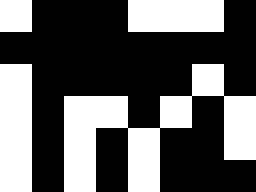[["white", "black", "black", "black", "white", "white", "white", "black"], ["black", "black", "black", "black", "black", "black", "black", "black"], ["white", "black", "black", "black", "black", "black", "white", "black"], ["white", "black", "white", "white", "black", "white", "black", "white"], ["white", "black", "white", "black", "white", "black", "black", "white"], ["white", "black", "white", "black", "white", "black", "black", "black"]]